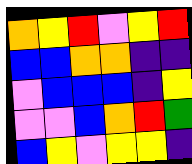[["orange", "yellow", "red", "violet", "yellow", "red"], ["blue", "blue", "orange", "orange", "indigo", "indigo"], ["violet", "blue", "blue", "blue", "indigo", "yellow"], ["violet", "violet", "blue", "orange", "red", "green"], ["blue", "yellow", "violet", "yellow", "yellow", "indigo"]]